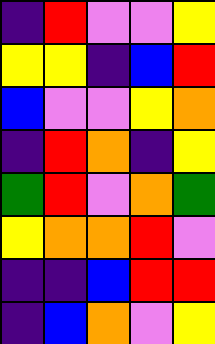[["indigo", "red", "violet", "violet", "yellow"], ["yellow", "yellow", "indigo", "blue", "red"], ["blue", "violet", "violet", "yellow", "orange"], ["indigo", "red", "orange", "indigo", "yellow"], ["green", "red", "violet", "orange", "green"], ["yellow", "orange", "orange", "red", "violet"], ["indigo", "indigo", "blue", "red", "red"], ["indigo", "blue", "orange", "violet", "yellow"]]